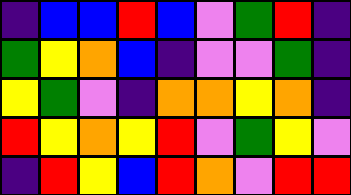[["indigo", "blue", "blue", "red", "blue", "violet", "green", "red", "indigo"], ["green", "yellow", "orange", "blue", "indigo", "violet", "violet", "green", "indigo"], ["yellow", "green", "violet", "indigo", "orange", "orange", "yellow", "orange", "indigo"], ["red", "yellow", "orange", "yellow", "red", "violet", "green", "yellow", "violet"], ["indigo", "red", "yellow", "blue", "red", "orange", "violet", "red", "red"]]